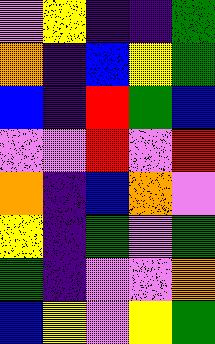[["violet", "yellow", "indigo", "indigo", "green"], ["orange", "indigo", "blue", "yellow", "green"], ["blue", "indigo", "red", "green", "blue"], ["violet", "violet", "red", "violet", "red"], ["orange", "indigo", "blue", "orange", "violet"], ["yellow", "indigo", "green", "violet", "green"], ["green", "indigo", "violet", "violet", "orange"], ["blue", "yellow", "violet", "yellow", "green"]]